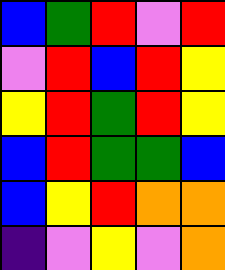[["blue", "green", "red", "violet", "red"], ["violet", "red", "blue", "red", "yellow"], ["yellow", "red", "green", "red", "yellow"], ["blue", "red", "green", "green", "blue"], ["blue", "yellow", "red", "orange", "orange"], ["indigo", "violet", "yellow", "violet", "orange"]]